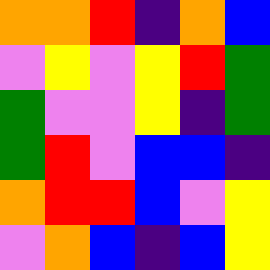[["orange", "orange", "red", "indigo", "orange", "blue"], ["violet", "yellow", "violet", "yellow", "red", "green"], ["green", "violet", "violet", "yellow", "indigo", "green"], ["green", "red", "violet", "blue", "blue", "indigo"], ["orange", "red", "red", "blue", "violet", "yellow"], ["violet", "orange", "blue", "indigo", "blue", "yellow"]]